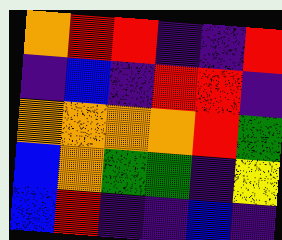[["orange", "red", "red", "indigo", "indigo", "red"], ["indigo", "blue", "indigo", "red", "red", "indigo"], ["orange", "orange", "orange", "orange", "red", "green"], ["blue", "orange", "green", "green", "indigo", "yellow"], ["blue", "red", "indigo", "indigo", "blue", "indigo"]]